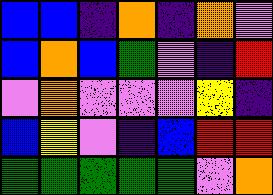[["blue", "blue", "indigo", "orange", "indigo", "orange", "violet"], ["blue", "orange", "blue", "green", "violet", "indigo", "red"], ["violet", "orange", "violet", "violet", "violet", "yellow", "indigo"], ["blue", "yellow", "violet", "indigo", "blue", "red", "red"], ["green", "green", "green", "green", "green", "violet", "orange"]]